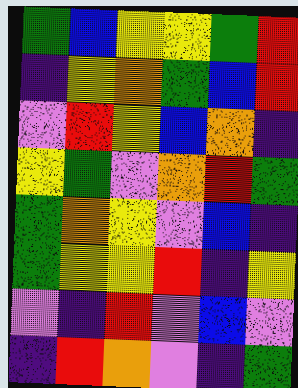[["green", "blue", "yellow", "yellow", "green", "red"], ["indigo", "yellow", "orange", "green", "blue", "red"], ["violet", "red", "yellow", "blue", "orange", "indigo"], ["yellow", "green", "violet", "orange", "red", "green"], ["green", "orange", "yellow", "violet", "blue", "indigo"], ["green", "yellow", "yellow", "red", "indigo", "yellow"], ["violet", "indigo", "red", "violet", "blue", "violet"], ["indigo", "red", "orange", "violet", "indigo", "green"]]